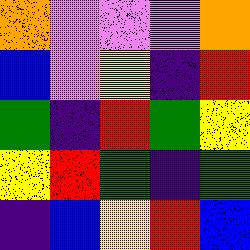[["orange", "violet", "violet", "violet", "orange"], ["blue", "violet", "yellow", "indigo", "red"], ["green", "indigo", "red", "green", "yellow"], ["yellow", "red", "green", "indigo", "green"], ["indigo", "blue", "yellow", "red", "blue"]]